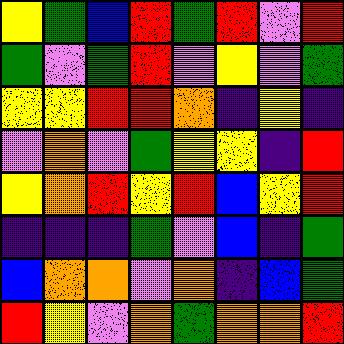[["yellow", "green", "blue", "red", "green", "red", "violet", "red"], ["green", "violet", "green", "red", "violet", "yellow", "violet", "green"], ["yellow", "yellow", "red", "red", "orange", "indigo", "yellow", "indigo"], ["violet", "orange", "violet", "green", "yellow", "yellow", "indigo", "red"], ["yellow", "orange", "red", "yellow", "red", "blue", "yellow", "red"], ["indigo", "indigo", "indigo", "green", "violet", "blue", "indigo", "green"], ["blue", "orange", "orange", "violet", "orange", "indigo", "blue", "green"], ["red", "yellow", "violet", "orange", "green", "orange", "orange", "red"]]